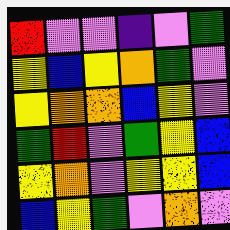[["red", "violet", "violet", "indigo", "violet", "green"], ["yellow", "blue", "yellow", "orange", "green", "violet"], ["yellow", "orange", "orange", "blue", "yellow", "violet"], ["green", "red", "violet", "green", "yellow", "blue"], ["yellow", "orange", "violet", "yellow", "yellow", "blue"], ["blue", "yellow", "green", "violet", "orange", "violet"]]